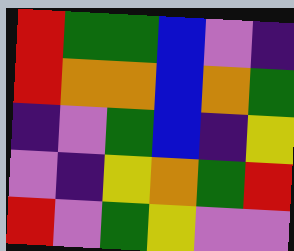[["red", "green", "green", "blue", "violet", "indigo"], ["red", "orange", "orange", "blue", "orange", "green"], ["indigo", "violet", "green", "blue", "indigo", "yellow"], ["violet", "indigo", "yellow", "orange", "green", "red"], ["red", "violet", "green", "yellow", "violet", "violet"]]